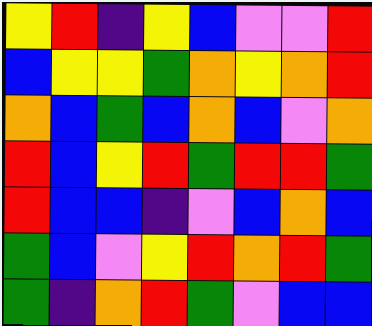[["yellow", "red", "indigo", "yellow", "blue", "violet", "violet", "red"], ["blue", "yellow", "yellow", "green", "orange", "yellow", "orange", "red"], ["orange", "blue", "green", "blue", "orange", "blue", "violet", "orange"], ["red", "blue", "yellow", "red", "green", "red", "red", "green"], ["red", "blue", "blue", "indigo", "violet", "blue", "orange", "blue"], ["green", "blue", "violet", "yellow", "red", "orange", "red", "green"], ["green", "indigo", "orange", "red", "green", "violet", "blue", "blue"]]